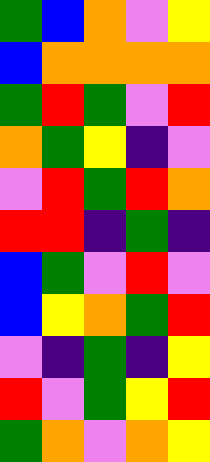[["green", "blue", "orange", "violet", "yellow"], ["blue", "orange", "orange", "orange", "orange"], ["green", "red", "green", "violet", "red"], ["orange", "green", "yellow", "indigo", "violet"], ["violet", "red", "green", "red", "orange"], ["red", "red", "indigo", "green", "indigo"], ["blue", "green", "violet", "red", "violet"], ["blue", "yellow", "orange", "green", "red"], ["violet", "indigo", "green", "indigo", "yellow"], ["red", "violet", "green", "yellow", "red"], ["green", "orange", "violet", "orange", "yellow"]]